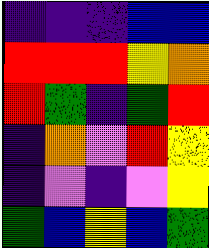[["indigo", "indigo", "indigo", "blue", "blue"], ["red", "red", "red", "yellow", "orange"], ["red", "green", "indigo", "green", "red"], ["indigo", "orange", "violet", "red", "yellow"], ["indigo", "violet", "indigo", "violet", "yellow"], ["green", "blue", "yellow", "blue", "green"]]